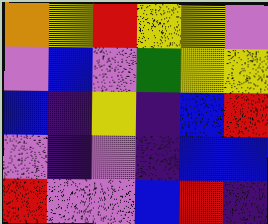[["orange", "yellow", "red", "yellow", "yellow", "violet"], ["violet", "blue", "violet", "green", "yellow", "yellow"], ["blue", "indigo", "yellow", "indigo", "blue", "red"], ["violet", "indigo", "violet", "indigo", "blue", "blue"], ["red", "violet", "violet", "blue", "red", "indigo"]]